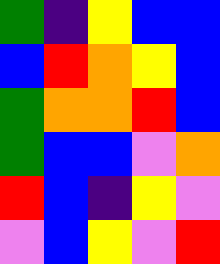[["green", "indigo", "yellow", "blue", "blue"], ["blue", "red", "orange", "yellow", "blue"], ["green", "orange", "orange", "red", "blue"], ["green", "blue", "blue", "violet", "orange"], ["red", "blue", "indigo", "yellow", "violet"], ["violet", "blue", "yellow", "violet", "red"]]